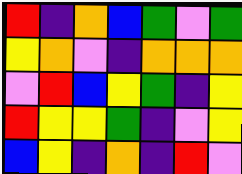[["red", "indigo", "orange", "blue", "green", "violet", "green"], ["yellow", "orange", "violet", "indigo", "orange", "orange", "orange"], ["violet", "red", "blue", "yellow", "green", "indigo", "yellow"], ["red", "yellow", "yellow", "green", "indigo", "violet", "yellow"], ["blue", "yellow", "indigo", "orange", "indigo", "red", "violet"]]